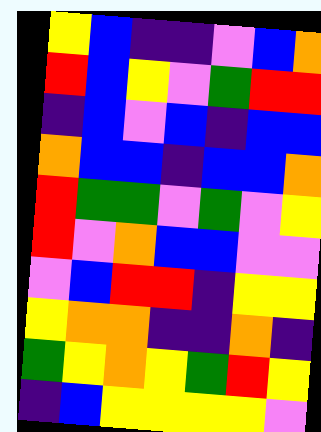[["yellow", "blue", "indigo", "indigo", "violet", "blue", "orange"], ["red", "blue", "yellow", "violet", "green", "red", "red"], ["indigo", "blue", "violet", "blue", "indigo", "blue", "blue"], ["orange", "blue", "blue", "indigo", "blue", "blue", "orange"], ["red", "green", "green", "violet", "green", "violet", "yellow"], ["red", "violet", "orange", "blue", "blue", "violet", "violet"], ["violet", "blue", "red", "red", "indigo", "yellow", "yellow"], ["yellow", "orange", "orange", "indigo", "indigo", "orange", "indigo"], ["green", "yellow", "orange", "yellow", "green", "red", "yellow"], ["indigo", "blue", "yellow", "yellow", "yellow", "yellow", "violet"]]